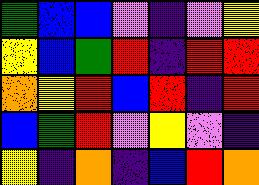[["green", "blue", "blue", "violet", "indigo", "violet", "yellow"], ["yellow", "blue", "green", "red", "indigo", "red", "red"], ["orange", "yellow", "red", "blue", "red", "indigo", "red"], ["blue", "green", "red", "violet", "yellow", "violet", "indigo"], ["yellow", "indigo", "orange", "indigo", "blue", "red", "orange"]]